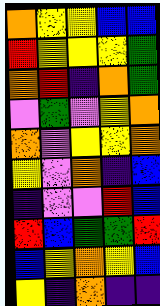[["orange", "yellow", "yellow", "blue", "blue"], ["red", "yellow", "yellow", "yellow", "green"], ["orange", "red", "indigo", "orange", "green"], ["violet", "green", "violet", "yellow", "orange"], ["orange", "violet", "yellow", "yellow", "orange"], ["yellow", "violet", "orange", "indigo", "blue"], ["indigo", "violet", "violet", "red", "blue"], ["red", "blue", "green", "green", "red"], ["blue", "yellow", "orange", "yellow", "blue"], ["yellow", "indigo", "orange", "indigo", "indigo"]]